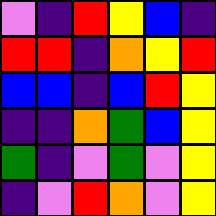[["violet", "indigo", "red", "yellow", "blue", "indigo"], ["red", "red", "indigo", "orange", "yellow", "red"], ["blue", "blue", "indigo", "blue", "red", "yellow"], ["indigo", "indigo", "orange", "green", "blue", "yellow"], ["green", "indigo", "violet", "green", "violet", "yellow"], ["indigo", "violet", "red", "orange", "violet", "yellow"]]